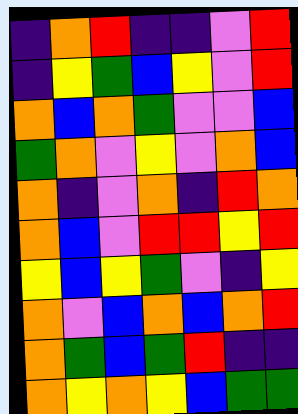[["indigo", "orange", "red", "indigo", "indigo", "violet", "red"], ["indigo", "yellow", "green", "blue", "yellow", "violet", "red"], ["orange", "blue", "orange", "green", "violet", "violet", "blue"], ["green", "orange", "violet", "yellow", "violet", "orange", "blue"], ["orange", "indigo", "violet", "orange", "indigo", "red", "orange"], ["orange", "blue", "violet", "red", "red", "yellow", "red"], ["yellow", "blue", "yellow", "green", "violet", "indigo", "yellow"], ["orange", "violet", "blue", "orange", "blue", "orange", "red"], ["orange", "green", "blue", "green", "red", "indigo", "indigo"], ["orange", "yellow", "orange", "yellow", "blue", "green", "green"]]